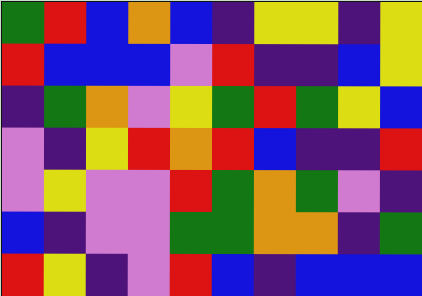[["green", "red", "blue", "orange", "blue", "indigo", "yellow", "yellow", "indigo", "yellow"], ["red", "blue", "blue", "blue", "violet", "red", "indigo", "indigo", "blue", "yellow"], ["indigo", "green", "orange", "violet", "yellow", "green", "red", "green", "yellow", "blue"], ["violet", "indigo", "yellow", "red", "orange", "red", "blue", "indigo", "indigo", "red"], ["violet", "yellow", "violet", "violet", "red", "green", "orange", "green", "violet", "indigo"], ["blue", "indigo", "violet", "violet", "green", "green", "orange", "orange", "indigo", "green"], ["red", "yellow", "indigo", "violet", "red", "blue", "indigo", "blue", "blue", "blue"]]